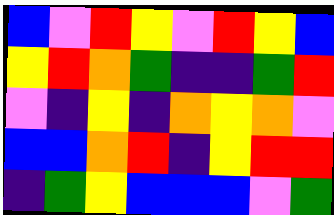[["blue", "violet", "red", "yellow", "violet", "red", "yellow", "blue"], ["yellow", "red", "orange", "green", "indigo", "indigo", "green", "red"], ["violet", "indigo", "yellow", "indigo", "orange", "yellow", "orange", "violet"], ["blue", "blue", "orange", "red", "indigo", "yellow", "red", "red"], ["indigo", "green", "yellow", "blue", "blue", "blue", "violet", "green"]]